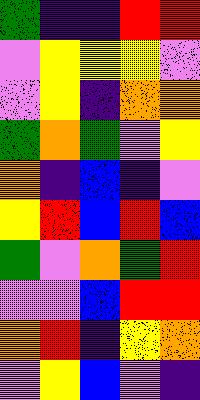[["green", "indigo", "indigo", "red", "red"], ["violet", "yellow", "yellow", "yellow", "violet"], ["violet", "yellow", "indigo", "orange", "orange"], ["green", "orange", "green", "violet", "yellow"], ["orange", "indigo", "blue", "indigo", "violet"], ["yellow", "red", "blue", "red", "blue"], ["green", "violet", "orange", "green", "red"], ["violet", "violet", "blue", "red", "red"], ["orange", "red", "indigo", "yellow", "orange"], ["violet", "yellow", "blue", "violet", "indigo"]]